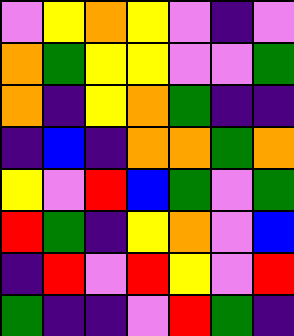[["violet", "yellow", "orange", "yellow", "violet", "indigo", "violet"], ["orange", "green", "yellow", "yellow", "violet", "violet", "green"], ["orange", "indigo", "yellow", "orange", "green", "indigo", "indigo"], ["indigo", "blue", "indigo", "orange", "orange", "green", "orange"], ["yellow", "violet", "red", "blue", "green", "violet", "green"], ["red", "green", "indigo", "yellow", "orange", "violet", "blue"], ["indigo", "red", "violet", "red", "yellow", "violet", "red"], ["green", "indigo", "indigo", "violet", "red", "green", "indigo"]]